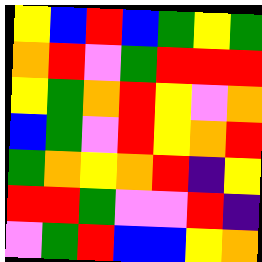[["yellow", "blue", "red", "blue", "green", "yellow", "green"], ["orange", "red", "violet", "green", "red", "red", "red"], ["yellow", "green", "orange", "red", "yellow", "violet", "orange"], ["blue", "green", "violet", "red", "yellow", "orange", "red"], ["green", "orange", "yellow", "orange", "red", "indigo", "yellow"], ["red", "red", "green", "violet", "violet", "red", "indigo"], ["violet", "green", "red", "blue", "blue", "yellow", "orange"]]